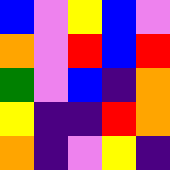[["blue", "violet", "yellow", "blue", "violet"], ["orange", "violet", "red", "blue", "red"], ["green", "violet", "blue", "indigo", "orange"], ["yellow", "indigo", "indigo", "red", "orange"], ["orange", "indigo", "violet", "yellow", "indigo"]]